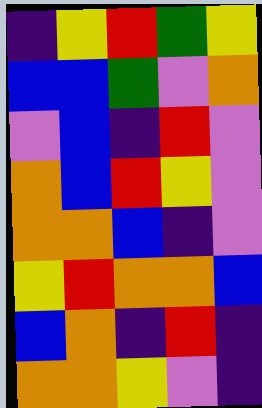[["indigo", "yellow", "red", "green", "yellow"], ["blue", "blue", "green", "violet", "orange"], ["violet", "blue", "indigo", "red", "violet"], ["orange", "blue", "red", "yellow", "violet"], ["orange", "orange", "blue", "indigo", "violet"], ["yellow", "red", "orange", "orange", "blue"], ["blue", "orange", "indigo", "red", "indigo"], ["orange", "orange", "yellow", "violet", "indigo"]]